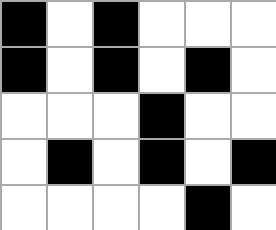[["black", "white", "black", "white", "white", "white"], ["black", "white", "black", "white", "black", "white"], ["white", "white", "white", "black", "white", "white"], ["white", "black", "white", "black", "white", "black"], ["white", "white", "white", "white", "black", "white"]]